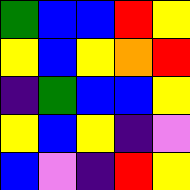[["green", "blue", "blue", "red", "yellow"], ["yellow", "blue", "yellow", "orange", "red"], ["indigo", "green", "blue", "blue", "yellow"], ["yellow", "blue", "yellow", "indigo", "violet"], ["blue", "violet", "indigo", "red", "yellow"]]